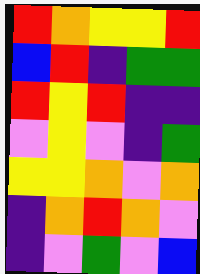[["red", "orange", "yellow", "yellow", "red"], ["blue", "red", "indigo", "green", "green"], ["red", "yellow", "red", "indigo", "indigo"], ["violet", "yellow", "violet", "indigo", "green"], ["yellow", "yellow", "orange", "violet", "orange"], ["indigo", "orange", "red", "orange", "violet"], ["indigo", "violet", "green", "violet", "blue"]]